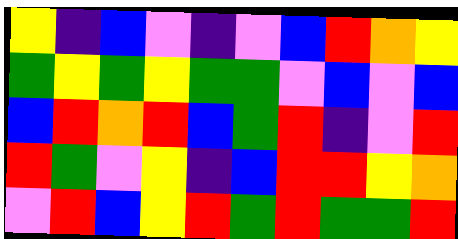[["yellow", "indigo", "blue", "violet", "indigo", "violet", "blue", "red", "orange", "yellow"], ["green", "yellow", "green", "yellow", "green", "green", "violet", "blue", "violet", "blue"], ["blue", "red", "orange", "red", "blue", "green", "red", "indigo", "violet", "red"], ["red", "green", "violet", "yellow", "indigo", "blue", "red", "red", "yellow", "orange"], ["violet", "red", "blue", "yellow", "red", "green", "red", "green", "green", "red"]]